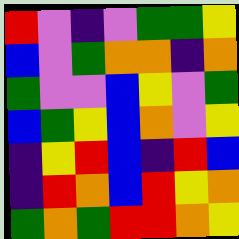[["red", "violet", "indigo", "violet", "green", "green", "yellow"], ["blue", "violet", "green", "orange", "orange", "indigo", "orange"], ["green", "violet", "violet", "blue", "yellow", "violet", "green"], ["blue", "green", "yellow", "blue", "orange", "violet", "yellow"], ["indigo", "yellow", "red", "blue", "indigo", "red", "blue"], ["indigo", "red", "orange", "blue", "red", "yellow", "orange"], ["green", "orange", "green", "red", "red", "orange", "yellow"]]